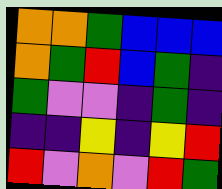[["orange", "orange", "green", "blue", "blue", "blue"], ["orange", "green", "red", "blue", "green", "indigo"], ["green", "violet", "violet", "indigo", "green", "indigo"], ["indigo", "indigo", "yellow", "indigo", "yellow", "red"], ["red", "violet", "orange", "violet", "red", "green"]]